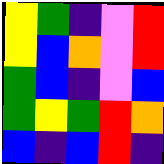[["yellow", "green", "indigo", "violet", "red"], ["yellow", "blue", "orange", "violet", "red"], ["green", "blue", "indigo", "violet", "blue"], ["green", "yellow", "green", "red", "orange"], ["blue", "indigo", "blue", "red", "indigo"]]